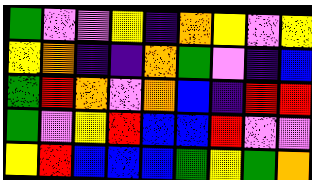[["green", "violet", "violet", "yellow", "indigo", "orange", "yellow", "violet", "yellow"], ["yellow", "orange", "indigo", "indigo", "orange", "green", "violet", "indigo", "blue"], ["green", "red", "orange", "violet", "orange", "blue", "indigo", "red", "red"], ["green", "violet", "yellow", "red", "blue", "blue", "red", "violet", "violet"], ["yellow", "red", "blue", "blue", "blue", "green", "yellow", "green", "orange"]]